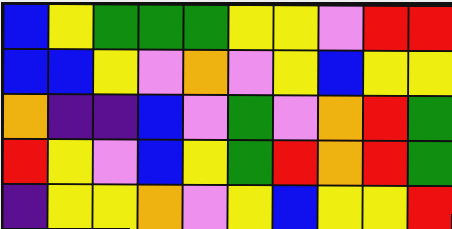[["blue", "yellow", "green", "green", "green", "yellow", "yellow", "violet", "red", "red"], ["blue", "blue", "yellow", "violet", "orange", "violet", "yellow", "blue", "yellow", "yellow"], ["orange", "indigo", "indigo", "blue", "violet", "green", "violet", "orange", "red", "green"], ["red", "yellow", "violet", "blue", "yellow", "green", "red", "orange", "red", "green"], ["indigo", "yellow", "yellow", "orange", "violet", "yellow", "blue", "yellow", "yellow", "red"]]